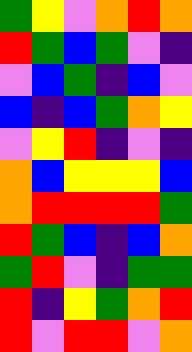[["green", "yellow", "violet", "orange", "red", "orange"], ["red", "green", "blue", "green", "violet", "indigo"], ["violet", "blue", "green", "indigo", "blue", "violet"], ["blue", "indigo", "blue", "green", "orange", "yellow"], ["violet", "yellow", "red", "indigo", "violet", "indigo"], ["orange", "blue", "yellow", "yellow", "yellow", "blue"], ["orange", "red", "red", "red", "red", "green"], ["red", "green", "blue", "indigo", "blue", "orange"], ["green", "red", "violet", "indigo", "green", "green"], ["red", "indigo", "yellow", "green", "orange", "red"], ["red", "violet", "red", "red", "violet", "orange"]]